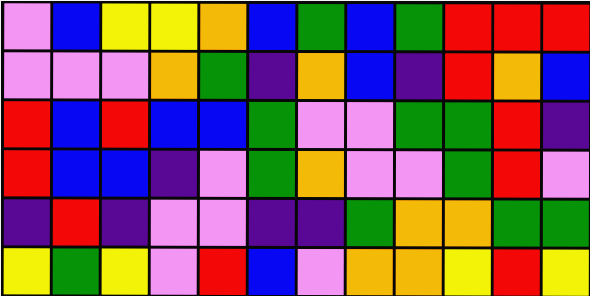[["violet", "blue", "yellow", "yellow", "orange", "blue", "green", "blue", "green", "red", "red", "red"], ["violet", "violet", "violet", "orange", "green", "indigo", "orange", "blue", "indigo", "red", "orange", "blue"], ["red", "blue", "red", "blue", "blue", "green", "violet", "violet", "green", "green", "red", "indigo"], ["red", "blue", "blue", "indigo", "violet", "green", "orange", "violet", "violet", "green", "red", "violet"], ["indigo", "red", "indigo", "violet", "violet", "indigo", "indigo", "green", "orange", "orange", "green", "green"], ["yellow", "green", "yellow", "violet", "red", "blue", "violet", "orange", "orange", "yellow", "red", "yellow"]]